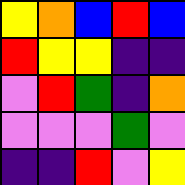[["yellow", "orange", "blue", "red", "blue"], ["red", "yellow", "yellow", "indigo", "indigo"], ["violet", "red", "green", "indigo", "orange"], ["violet", "violet", "violet", "green", "violet"], ["indigo", "indigo", "red", "violet", "yellow"]]